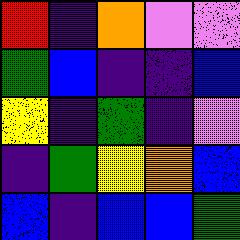[["red", "indigo", "orange", "violet", "violet"], ["green", "blue", "indigo", "indigo", "blue"], ["yellow", "indigo", "green", "indigo", "violet"], ["indigo", "green", "yellow", "orange", "blue"], ["blue", "indigo", "blue", "blue", "green"]]